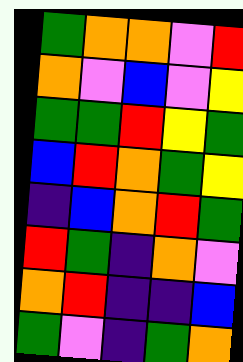[["green", "orange", "orange", "violet", "red"], ["orange", "violet", "blue", "violet", "yellow"], ["green", "green", "red", "yellow", "green"], ["blue", "red", "orange", "green", "yellow"], ["indigo", "blue", "orange", "red", "green"], ["red", "green", "indigo", "orange", "violet"], ["orange", "red", "indigo", "indigo", "blue"], ["green", "violet", "indigo", "green", "orange"]]